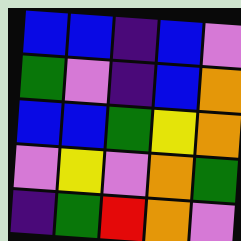[["blue", "blue", "indigo", "blue", "violet"], ["green", "violet", "indigo", "blue", "orange"], ["blue", "blue", "green", "yellow", "orange"], ["violet", "yellow", "violet", "orange", "green"], ["indigo", "green", "red", "orange", "violet"]]